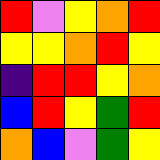[["red", "violet", "yellow", "orange", "red"], ["yellow", "yellow", "orange", "red", "yellow"], ["indigo", "red", "red", "yellow", "orange"], ["blue", "red", "yellow", "green", "red"], ["orange", "blue", "violet", "green", "yellow"]]